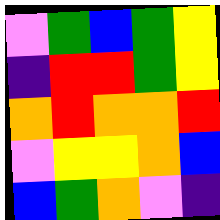[["violet", "green", "blue", "green", "yellow"], ["indigo", "red", "red", "green", "yellow"], ["orange", "red", "orange", "orange", "red"], ["violet", "yellow", "yellow", "orange", "blue"], ["blue", "green", "orange", "violet", "indigo"]]